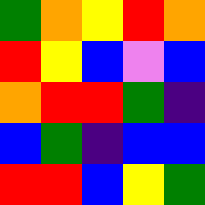[["green", "orange", "yellow", "red", "orange"], ["red", "yellow", "blue", "violet", "blue"], ["orange", "red", "red", "green", "indigo"], ["blue", "green", "indigo", "blue", "blue"], ["red", "red", "blue", "yellow", "green"]]